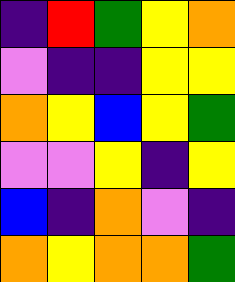[["indigo", "red", "green", "yellow", "orange"], ["violet", "indigo", "indigo", "yellow", "yellow"], ["orange", "yellow", "blue", "yellow", "green"], ["violet", "violet", "yellow", "indigo", "yellow"], ["blue", "indigo", "orange", "violet", "indigo"], ["orange", "yellow", "orange", "orange", "green"]]